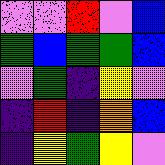[["violet", "violet", "red", "violet", "blue"], ["green", "blue", "green", "green", "blue"], ["violet", "green", "indigo", "yellow", "violet"], ["indigo", "red", "indigo", "orange", "blue"], ["indigo", "yellow", "green", "yellow", "violet"]]